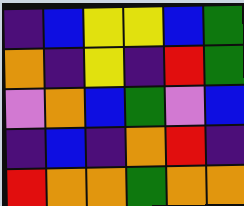[["indigo", "blue", "yellow", "yellow", "blue", "green"], ["orange", "indigo", "yellow", "indigo", "red", "green"], ["violet", "orange", "blue", "green", "violet", "blue"], ["indigo", "blue", "indigo", "orange", "red", "indigo"], ["red", "orange", "orange", "green", "orange", "orange"]]